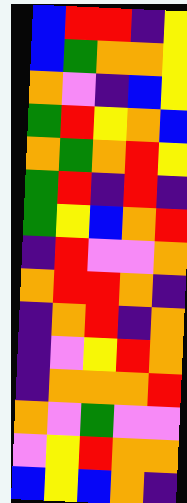[["blue", "red", "red", "indigo", "yellow"], ["blue", "green", "orange", "orange", "yellow"], ["orange", "violet", "indigo", "blue", "yellow"], ["green", "red", "yellow", "orange", "blue"], ["orange", "green", "orange", "red", "yellow"], ["green", "red", "indigo", "red", "indigo"], ["green", "yellow", "blue", "orange", "red"], ["indigo", "red", "violet", "violet", "orange"], ["orange", "red", "red", "orange", "indigo"], ["indigo", "orange", "red", "indigo", "orange"], ["indigo", "violet", "yellow", "red", "orange"], ["indigo", "orange", "orange", "orange", "red"], ["orange", "violet", "green", "violet", "violet"], ["violet", "yellow", "red", "orange", "orange"], ["blue", "yellow", "blue", "orange", "indigo"]]